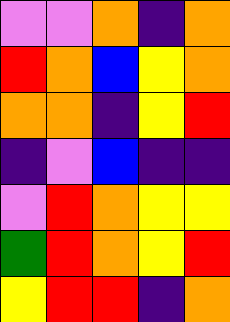[["violet", "violet", "orange", "indigo", "orange"], ["red", "orange", "blue", "yellow", "orange"], ["orange", "orange", "indigo", "yellow", "red"], ["indigo", "violet", "blue", "indigo", "indigo"], ["violet", "red", "orange", "yellow", "yellow"], ["green", "red", "orange", "yellow", "red"], ["yellow", "red", "red", "indigo", "orange"]]